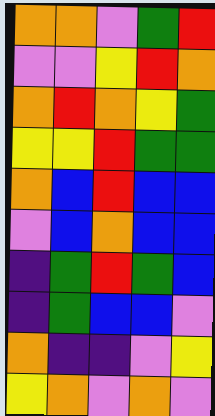[["orange", "orange", "violet", "green", "red"], ["violet", "violet", "yellow", "red", "orange"], ["orange", "red", "orange", "yellow", "green"], ["yellow", "yellow", "red", "green", "green"], ["orange", "blue", "red", "blue", "blue"], ["violet", "blue", "orange", "blue", "blue"], ["indigo", "green", "red", "green", "blue"], ["indigo", "green", "blue", "blue", "violet"], ["orange", "indigo", "indigo", "violet", "yellow"], ["yellow", "orange", "violet", "orange", "violet"]]